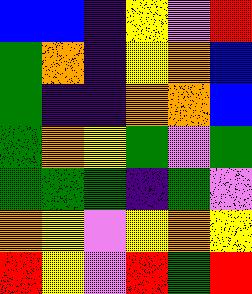[["blue", "blue", "indigo", "yellow", "violet", "red"], ["green", "orange", "indigo", "yellow", "orange", "blue"], ["green", "indigo", "indigo", "orange", "orange", "blue"], ["green", "orange", "yellow", "green", "violet", "green"], ["green", "green", "green", "indigo", "green", "violet"], ["orange", "yellow", "violet", "yellow", "orange", "yellow"], ["red", "yellow", "violet", "red", "green", "red"]]